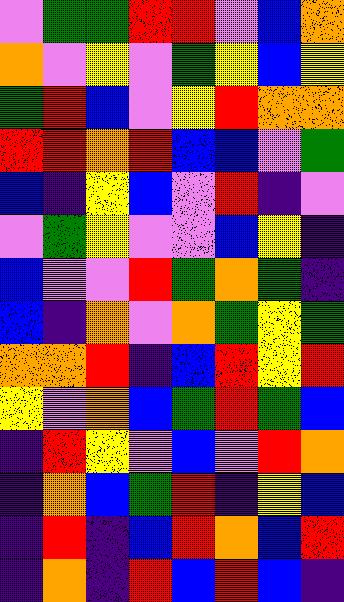[["violet", "green", "green", "red", "red", "violet", "blue", "orange"], ["orange", "violet", "yellow", "violet", "green", "yellow", "blue", "yellow"], ["green", "red", "blue", "violet", "yellow", "red", "orange", "orange"], ["red", "red", "orange", "red", "blue", "blue", "violet", "green"], ["blue", "indigo", "yellow", "blue", "violet", "red", "indigo", "violet"], ["violet", "green", "yellow", "violet", "violet", "blue", "yellow", "indigo"], ["blue", "violet", "violet", "red", "green", "orange", "green", "indigo"], ["blue", "indigo", "orange", "violet", "orange", "green", "yellow", "green"], ["orange", "orange", "red", "indigo", "blue", "red", "yellow", "red"], ["yellow", "violet", "orange", "blue", "green", "red", "green", "blue"], ["indigo", "red", "yellow", "violet", "blue", "violet", "red", "orange"], ["indigo", "orange", "blue", "green", "red", "indigo", "yellow", "blue"], ["indigo", "red", "indigo", "blue", "red", "orange", "blue", "red"], ["indigo", "orange", "indigo", "red", "blue", "red", "blue", "indigo"]]